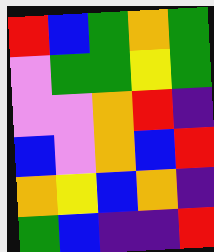[["red", "blue", "green", "orange", "green"], ["violet", "green", "green", "yellow", "green"], ["violet", "violet", "orange", "red", "indigo"], ["blue", "violet", "orange", "blue", "red"], ["orange", "yellow", "blue", "orange", "indigo"], ["green", "blue", "indigo", "indigo", "red"]]